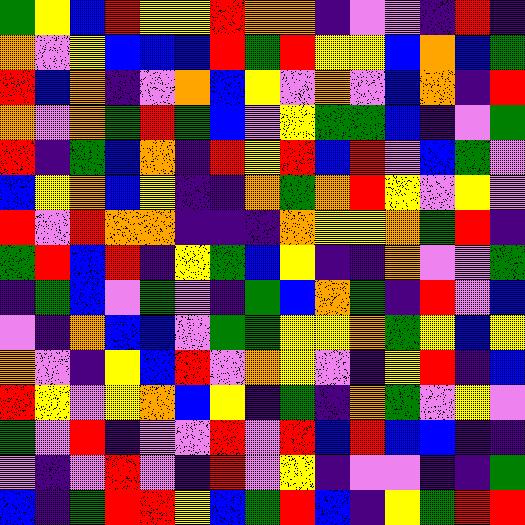[["green", "yellow", "blue", "red", "yellow", "yellow", "red", "orange", "orange", "indigo", "violet", "violet", "indigo", "red", "indigo"], ["orange", "violet", "yellow", "blue", "blue", "blue", "red", "green", "red", "yellow", "yellow", "blue", "orange", "blue", "green"], ["red", "blue", "orange", "indigo", "violet", "orange", "blue", "yellow", "violet", "orange", "violet", "blue", "orange", "indigo", "red"], ["orange", "violet", "orange", "green", "red", "green", "blue", "violet", "yellow", "green", "green", "blue", "indigo", "violet", "green"], ["red", "indigo", "green", "blue", "orange", "indigo", "red", "yellow", "red", "blue", "red", "violet", "blue", "green", "violet"], ["blue", "yellow", "orange", "blue", "yellow", "indigo", "indigo", "orange", "green", "orange", "red", "yellow", "violet", "yellow", "violet"], ["red", "violet", "red", "orange", "orange", "indigo", "indigo", "indigo", "orange", "yellow", "yellow", "orange", "green", "red", "indigo"], ["green", "red", "blue", "red", "indigo", "yellow", "green", "blue", "yellow", "indigo", "indigo", "orange", "violet", "violet", "green"], ["indigo", "green", "blue", "violet", "green", "violet", "indigo", "green", "blue", "orange", "green", "indigo", "red", "violet", "blue"], ["violet", "indigo", "orange", "blue", "blue", "violet", "green", "green", "yellow", "yellow", "orange", "green", "yellow", "blue", "yellow"], ["orange", "violet", "indigo", "yellow", "blue", "red", "violet", "orange", "yellow", "violet", "indigo", "yellow", "red", "indigo", "blue"], ["red", "yellow", "violet", "yellow", "orange", "blue", "yellow", "indigo", "green", "indigo", "orange", "green", "violet", "yellow", "violet"], ["green", "violet", "red", "indigo", "violet", "violet", "red", "violet", "red", "blue", "red", "blue", "blue", "indigo", "indigo"], ["violet", "indigo", "violet", "red", "violet", "indigo", "red", "violet", "yellow", "indigo", "violet", "violet", "indigo", "indigo", "green"], ["blue", "indigo", "green", "red", "red", "yellow", "blue", "green", "red", "blue", "indigo", "yellow", "green", "red", "red"]]